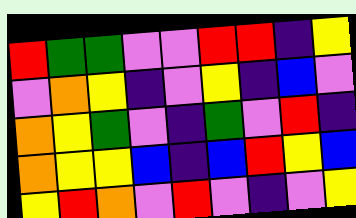[["red", "green", "green", "violet", "violet", "red", "red", "indigo", "yellow"], ["violet", "orange", "yellow", "indigo", "violet", "yellow", "indigo", "blue", "violet"], ["orange", "yellow", "green", "violet", "indigo", "green", "violet", "red", "indigo"], ["orange", "yellow", "yellow", "blue", "indigo", "blue", "red", "yellow", "blue"], ["yellow", "red", "orange", "violet", "red", "violet", "indigo", "violet", "yellow"]]